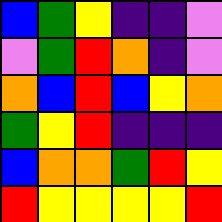[["blue", "green", "yellow", "indigo", "indigo", "violet"], ["violet", "green", "red", "orange", "indigo", "violet"], ["orange", "blue", "red", "blue", "yellow", "orange"], ["green", "yellow", "red", "indigo", "indigo", "indigo"], ["blue", "orange", "orange", "green", "red", "yellow"], ["red", "yellow", "yellow", "yellow", "yellow", "red"]]